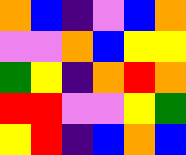[["orange", "blue", "indigo", "violet", "blue", "orange"], ["violet", "violet", "orange", "blue", "yellow", "yellow"], ["green", "yellow", "indigo", "orange", "red", "orange"], ["red", "red", "violet", "violet", "yellow", "green"], ["yellow", "red", "indigo", "blue", "orange", "blue"]]